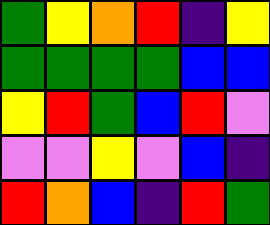[["green", "yellow", "orange", "red", "indigo", "yellow"], ["green", "green", "green", "green", "blue", "blue"], ["yellow", "red", "green", "blue", "red", "violet"], ["violet", "violet", "yellow", "violet", "blue", "indigo"], ["red", "orange", "blue", "indigo", "red", "green"]]